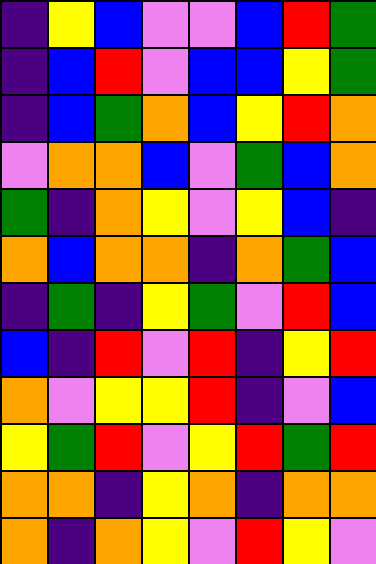[["indigo", "yellow", "blue", "violet", "violet", "blue", "red", "green"], ["indigo", "blue", "red", "violet", "blue", "blue", "yellow", "green"], ["indigo", "blue", "green", "orange", "blue", "yellow", "red", "orange"], ["violet", "orange", "orange", "blue", "violet", "green", "blue", "orange"], ["green", "indigo", "orange", "yellow", "violet", "yellow", "blue", "indigo"], ["orange", "blue", "orange", "orange", "indigo", "orange", "green", "blue"], ["indigo", "green", "indigo", "yellow", "green", "violet", "red", "blue"], ["blue", "indigo", "red", "violet", "red", "indigo", "yellow", "red"], ["orange", "violet", "yellow", "yellow", "red", "indigo", "violet", "blue"], ["yellow", "green", "red", "violet", "yellow", "red", "green", "red"], ["orange", "orange", "indigo", "yellow", "orange", "indigo", "orange", "orange"], ["orange", "indigo", "orange", "yellow", "violet", "red", "yellow", "violet"]]